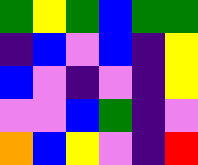[["green", "yellow", "green", "blue", "green", "green"], ["indigo", "blue", "violet", "blue", "indigo", "yellow"], ["blue", "violet", "indigo", "violet", "indigo", "yellow"], ["violet", "violet", "blue", "green", "indigo", "violet"], ["orange", "blue", "yellow", "violet", "indigo", "red"]]